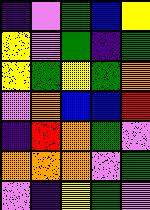[["indigo", "violet", "green", "blue", "yellow"], ["yellow", "violet", "green", "indigo", "green"], ["yellow", "green", "yellow", "green", "orange"], ["violet", "orange", "blue", "blue", "red"], ["indigo", "red", "orange", "green", "violet"], ["orange", "orange", "orange", "violet", "green"], ["violet", "indigo", "yellow", "green", "violet"]]